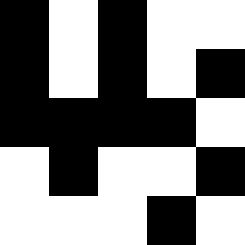[["black", "white", "black", "white", "white"], ["black", "white", "black", "white", "black"], ["black", "black", "black", "black", "white"], ["white", "black", "white", "white", "black"], ["white", "white", "white", "black", "white"]]